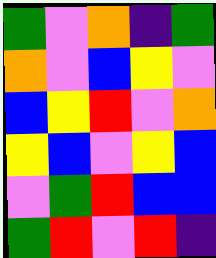[["green", "violet", "orange", "indigo", "green"], ["orange", "violet", "blue", "yellow", "violet"], ["blue", "yellow", "red", "violet", "orange"], ["yellow", "blue", "violet", "yellow", "blue"], ["violet", "green", "red", "blue", "blue"], ["green", "red", "violet", "red", "indigo"]]